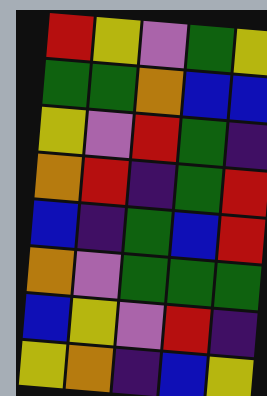[["red", "yellow", "violet", "green", "yellow"], ["green", "green", "orange", "blue", "blue"], ["yellow", "violet", "red", "green", "indigo"], ["orange", "red", "indigo", "green", "red"], ["blue", "indigo", "green", "blue", "red"], ["orange", "violet", "green", "green", "green"], ["blue", "yellow", "violet", "red", "indigo"], ["yellow", "orange", "indigo", "blue", "yellow"]]